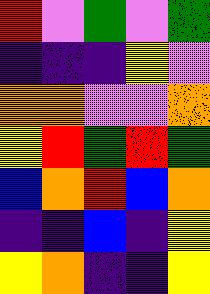[["red", "violet", "green", "violet", "green"], ["indigo", "indigo", "indigo", "yellow", "violet"], ["orange", "orange", "violet", "violet", "orange"], ["yellow", "red", "green", "red", "green"], ["blue", "orange", "red", "blue", "orange"], ["indigo", "indigo", "blue", "indigo", "yellow"], ["yellow", "orange", "indigo", "indigo", "yellow"]]